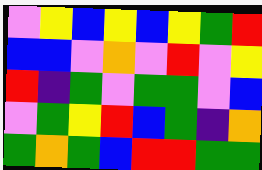[["violet", "yellow", "blue", "yellow", "blue", "yellow", "green", "red"], ["blue", "blue", "violet", "orange", "violet", "red", "violet", "yellow"], ["red", "indigo", "green", "violet", "green", "green", "violet", "blue"], ["violet", "green", "yellow", "red", "blue", "green", "indigo", "orange"], ["green", "orange", "green", "blue", "red", "red", "green", "green"]]